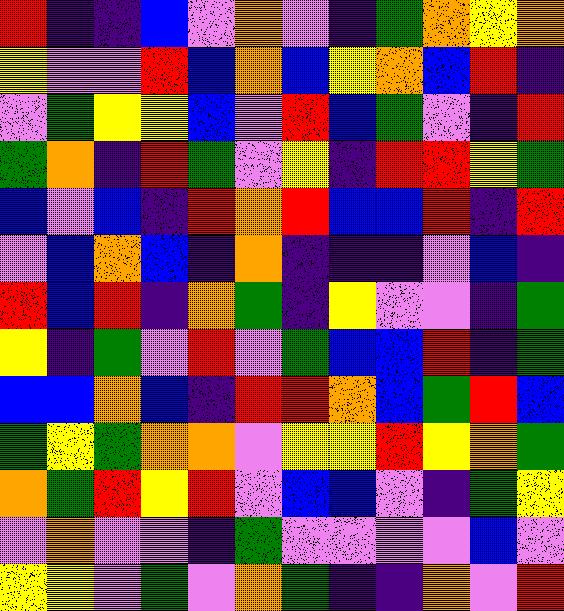[["red", "indigo", "indigo", "blue", "violet", "orange", "violet", "indigo", "green", "orange", "yellow", "orange"], ["yellow", "violet", "violet", "red", "blue", "orange", "blue", "yellow", "orange", "blue", "red", "indigo"], ["violet", "green", "yellow", "yellow", "blue", "violet", "red", "blue", "green", "violet", "indigo", "red"], ["green", "orange", "indigo", "red", "green", "violet", "yellow", "indigo", "red", "red", "yellow", "green"], ["blue", "violet", "blue", "indigo", "red", "orange", "red", "blue", "blue", "red", "indigo", "red"], ["violet", "blue", "orange", "blue", "indigo", "orange", "indigo", "indigo", "indigo", "violet", "blue", "indigo"], ["red", "blue", "red", "indigo", "orange", "green", "indigo", "yellow", "violet", "violet", "indigo", "green"], ["yellow", "indigo", "green", "violet", "red", "violet", "green", "blue", "blue", "red", "indigo", "green"], ["blue", "blue", "orange", "blue", "indigo", "red", "red", "orange", "blue", "green", "red", "blue"], ["green", "yellow", "green", "orange", "orange", "violet", "yellow", "yellow", "red", "yellow", "orange", "green"], ["orange", "green", "red", "yellow", "red", "violet", "blue", "blue", "violet", "indigo", "green", "yellow"], ["violet", "orange", "violet", "violet", "indigo", "green", "violet", "violet", "violet", "violet", "blue", "violet"], ["yellow", "yellow", "violet", "green", "violet", "orange", "green", "indigo", "indigo", "orange", "violet", "red"]]